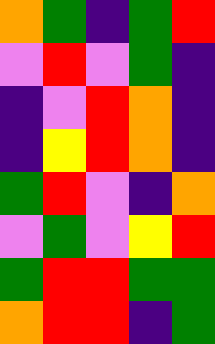[["orange", "green", "indigo", "green", "red"], ["violet", "red", "violet", "green", "indigo"], ["indigo", "violet", "red", "orange", "indigo"], ["indigo", "yellow", "red", "orange", "indigo"], ["green", "red", "violet", "indigo", "orange"], ["violet", "green", "violet", "yellow", "red"], ["green", "red", "red", "green", "green"], ["orange", "red", "red", "indigo", "green"]]